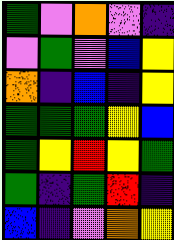[["green", "violet", "orange", "violet", "indigo"], ["violet", "green", "violet", "blue", "yellow"], ["orange", "indigo", "blue", "indigo", "yellow"], ["green", "green", "green", "yellow", "blue"], ["green", "yellow", "red", "yellow", "green"], ["green", "indigo", "green", "red", "indigo"], ["blue", "indigo", "violet", "orange", "yellow"]]